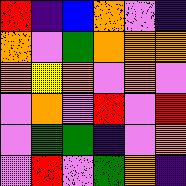[["red", "indigo", "blue", "orange", "violet", "indigo"], ["orange", "violet", "green", "orange", "orange", "orange"], ["orange", "yellow", "orange", "violet", "orange", "violet"], ["violet", "orange", "violet", "red", "violet", "red"], ["violet", "green", "green", "indigo", "violet", "orange"], ["violet", "red", "violet", "green", "orange", "indigo"]]